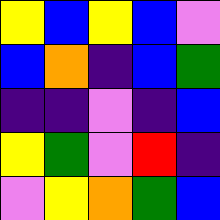[["yellow", "blue", "yellow", "blue", "violet"], ["blue", "orange", "indigo", "blue", "green"], ["indigo", "indigo", "violet", "indigo", "blue"], ["yellow", "green", "violet", "red", "indigo"], ["violet", "yellow", "orange", "green", "blue"]]